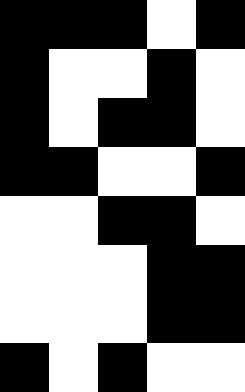[["black", "black", "black", "white", "black"], ["black", "white", "white", "black", "white"], ["black", "white", "black", "black", "white"], ["black", "black", "white", "white", "black"], ["white", "white", "black", "black", "white"], ["white", "white", "white", "black", "black"], ["white", "white", "white", "black", "black"], ["black", "white", "black", "white", "white"]]